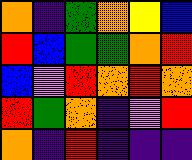[["orange", "indigo", "green", "orange", "yellow", "blue"], ["red", "blue", "green", "green", "orange", "red"], ["blue", "violet", "red", "orange", "red", "orange"], ["red", "green", "orange", "indigo", "violet", "red"], ["orange", "indigo", "red", "indigo", "indigo", "indigo"]]